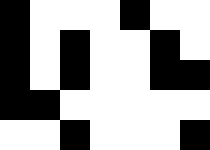[["black", "white", "white", "white", "black", "white", "white"], ["black", "white", "black", "white", "white", "black", "white"], ["black", "white", "black", "white", "white", "black", "black"], ["black", "black", "white", "white", "white", "white", "white"], ["white", "white", "black", "white", "white", "white", "black"]]